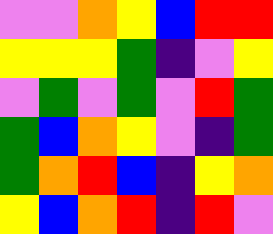[["violet", "violet", "orange", "yellow", "blue", "red", "red"], ["yellow", "yellow", "yellow", "green", "indigo", "violet", "yellow"], ["violet", "green", "violet", "green", "violet", "red", "green"], ["green", "blue", "orange", "yellow", "violet", "indigo", "green"], ["green", "orange", "red", "blue", "indigo", "yellow", "orange"], ["yellow", "blue", "orange", "red", "indigo", "red", "violet"]]